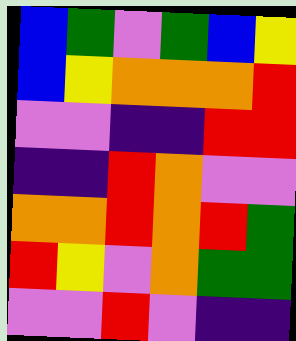[["blue", "green", "violet", "green", "blue", "yellow"], ["blue", "yellow", "orange", "orange", "orange", "red"], ["violet", "violet", "indigo", "indigo", "red", "red"], ["indigo", "indigo", "red", "orange", "violet", "violet"], ["orange", "orange", "red", "orange", "red", "green"], ["red", "yellow", "violet", "orange", "green", "green"], ["violet", "violet", "red", "violet", "indigo", "indigo"]]